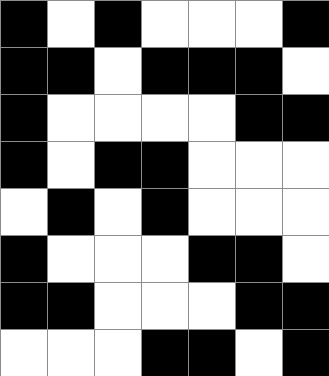[["black", "white", "black", "white", "white", "white", "black"], ["black", "black", "white", "black", "black", "black", "white"], ["black", "white", "white", "white", "white", "black", "black"], ["black", "white", "black", "black", "white", "white", "white"], ["white", "black", "white", "black", "white", "white", "white"], ["black", "white", "white", "white", "black", "black", "white"], ["black", "black", "white", "white", "white", "black", "black"], ["white", "white", "white", "black", "black", "white", "black"]]